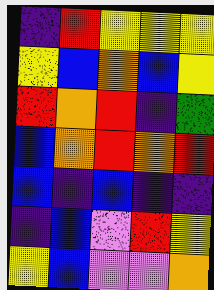[["indigo", "red", "yellow", "yellow", "yellow"], ["yellow", "blue", "orange", "blue", "yellow"], ["red", "orange", "red", "indigo", "green"], ["blue", "orange", "red", "orange", "red"], ["blue", "indigo", "blue", "indigo", "indigo"], ["indigo", "blue", "violet", "red", "yellow"], ["yellow", "blue", "violet", "violet", "orange"]]